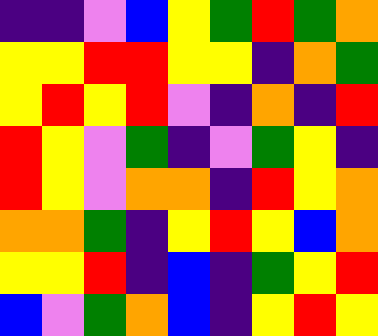[["indigo", "indigo", "violet", "blue", "yellow", "green", "red", "green", "orange"], ["yellow", "yellow", "red", "red", "yellow", "yellow", "indigo", "orange", "green"], ["yellow", "red", "yellow", "red", "violet", "indigo", "orange", "indigo", "red"], ["red", "yellow", "violet", "green", "indigo", "violet", "green", "yellow", "indigo"], ["red", "yellow", "violet", "orange", "orange", "indigo", "red", "yellow", "orange"], ["orange", "orange", "green", "indigo", "yellow", "red", "yellow", "blue", "orange"], ["yellow", "yellow", "red", "indigo", "blue", "indigo", "green", "yellow", "red"], ["blue", "violet", "green", "orange", "blue", "indigo", "yellow", "red", "yellow"]]